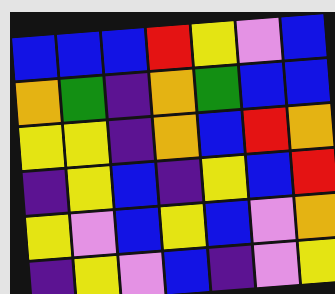[["blue", "blue", "blue", "red", "yellow", "violet", "blue"], ["orange", "green", "indigo", "orange", "green", "blue", "blue"], ["yellow", "yellow", "indigo", "orange", "blue", "red", "orange"], ["indigo", "yellow", "blue", "indigo", "yellow", "blue", "red"], ["yellow", "violet", "blue", "yellow", "blue", "violet", "orange"], ["indigo", "yellow", "violet", "blue", "indigo", "violet", "yellow"]]